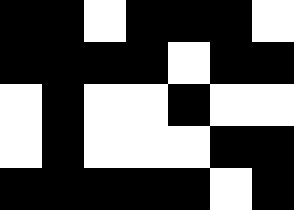[["black", "black", "white", "black", "black", "black", "white"], ["black", "black", "black", "black", "white", "black", "black"], ["white", "black", "white", "white", "black", "white", "white"], ["white", "black", "white", "white", "white", "black", "black"], ["black", "black", "black", "black", "black", "white", "black"]]